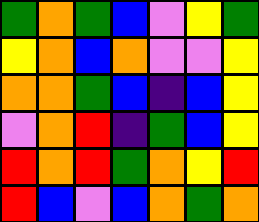[["green", "orange", "green", "blue", "violet", "yellow", "green"], ["yellow", "orange", "blue", "orange", "violet", "violet", "yellow"], ["orange", "orange", "green", "blue", "indigo", "blue", "yellow"], ["violet", "orange", "red", "indigo", "green", "blue", "yellow"], ["red", "orange", "red", "green", "orange", "yellow", "red"], ["red", "blue", "violet", "blue", "orange", "green", "orange"]]